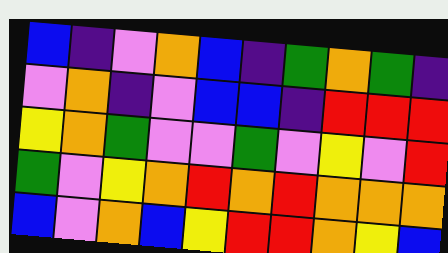[["blue", "indigo", "violet", "orange", "blue", "indigo", "green", "orange", "green", "indigo"], ["violet", "orange", "indigo", "violet", "blue", "blue", "indigo", "red", "red", "red"], ["yellow", "orange", "green", "violet", "violet", "green", "violet", "yellow", "violet", "red"], ["green", "violet", "yellow", "orange", "red", "orange", "red", "orange", "orange", "orange"], ["blue", "violet", "orange", "blue", "yellow", "red", "red", "orange", "yellow", "blue"]]